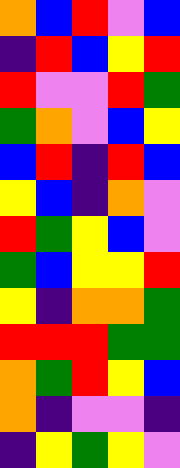[["orange", "blue", "red", "violet", "blue"], ["indigo", "red", "blue", "yellow", "red"], ["red", "violet", "violet", "red", "green"], ["green", "orange", "violet", "blue", "yellow"], ["blue", "red", "indigo", "red", "blue"], ["yellow", "blue", "indigo", "orange", "violet"], ["red", "green", "yellow", "blue", "violet"], ["green", "blue", "yellow", "yellow", "red"], ["yellow", "indigo", "orange", "orange", "green"], ["red", "red", "red", "green", "green"], ["orange", "green", "red", "yellow", "blue"], ["orange", "indigo", "violet", "violet", "indigo"], ["indigo", "yellow", "green", "yellow", "violet"]]